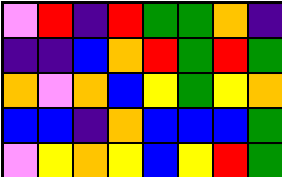[["violet", "red", "indigo", "red", "green", "green", "orange", "indigo"], ["indigo", "indigo", "blue", "orange", "red", "green", "red", "green"], ["orange", "violet", "orange", "blue", "yellow", "green", "yellow", "orange"], ["blue", "blue", "indigo", "orange", "blue", "blue", "blue", "green"], ["violet", "yellow", "orange", "yellow", "blue", "yellow", "red", "green"]]